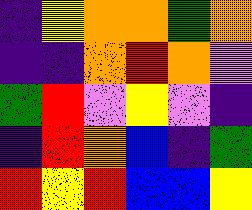[["indigo", "yellow", "orange", "orange", "green", "orange"], ["indigo", "indigo", "orange", "red", "orange", "violet"], ["green", "red", "violet", "yellow", "violet", "indigo"], ["indigo", "red", "orange", "blue", "indigo", "green"], ["red", "yellow", "red", "blue", "blue", "yellow"]]